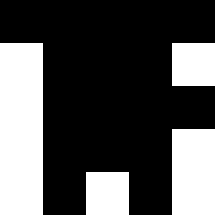[["black", "black", "black", "black", "black"], ["white", "black", "black", "black", "white"], ["white", "black", "black", "black", "black"], ["white", "black", "black", "black", "white"], ["white", "black", "white", "black", "white"]]